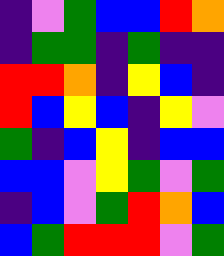[["indigo", "violet", "green", "blue", "blue", "red", "orange"], ["indigo", "green", "green", "indigo", "green", "indigo", "indigo"], ["red", "red", "orange", "indigo", "yellow", "blue", "indigo"], ["red", "blue", "yellow", "blue", "indigo", "yellow", "violet"], ["green", "indigo", "blue", "yellow", "indigo", "blue", "blue"], ["blue", "blue", "violet", "yellow", "green", "violet", "green"], ["indigo", "blue", "violet", "green", "red", "orange", "blue"], ["blue", "green", "red", "red", "red", "violet", "green"]]